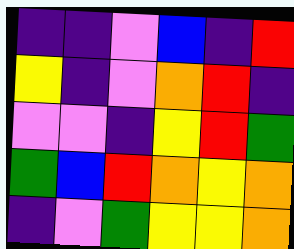[["indigo", "indigo", "violet", "blue", "indigo", "red"], ["yellow", "indigo", "violet", "orange", "red", "indigo"], ["violet", "violet", "indigo", "yellow", "red", "green"], ["green", "blue", "red", "orange", "yellow", "orange"], ["indigo", "violet", "green", "yellow", "yellow", "orange"]]